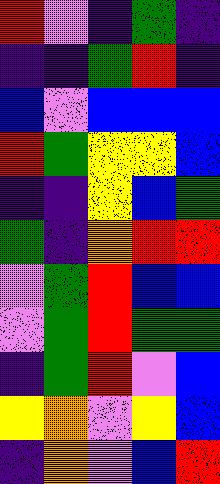[["red", "violet", "indigo", "green", "indigo"], ["indigo", "indigo", "green", "red", "indigo"], ["blue", "violet", "blue", "blue", "blue"], ["red", "green", "yellow", "yellow", "blue"], ["indigo", "indigo", "yellow", "blue", "green"], ["green", "indigo", "orange", "red", "red"], ["violet", "green", "red", "blue", "blue"], ["violet", "green", "red", "green", "green"], ["indigo", "green", "red", "violet", "blue"], ["yellow", "orange", "violet", "yellow", "blue"], ["indigo", "orange", "violet", "blue", "red"]]